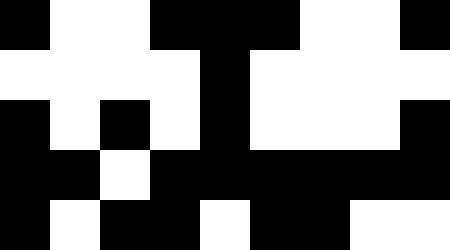[["black", "white", "white", "black", "black", "black", "white", "white", "black"], ["white", "white", "white", "white", "black", "white", "white", "white", "white"], ["black", "white", "black", "white", "black", "white", "white", "white", "black"], ["black", "black", "white", "black", "black", "black", "black", "black", "black"], ["black", "white", "black", "black", "white", "black", "black", "white", "white"]]